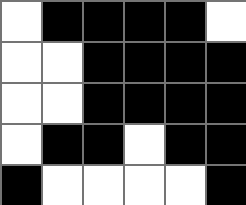[["white", "black", "black", "black", "black", "white"], ["white", "white", "black", "black", "black", "black"], ["white", "white", "black", "black", "black", "black"], ["white", "black", "black", "white", "black", "black"], ["black", "white", "white", "white", "white", "black"]]